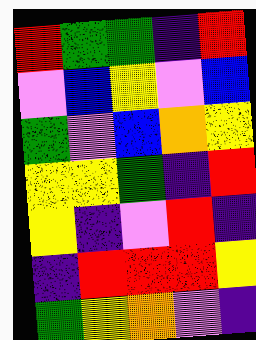[["red", "green", "green", "indigo", "red"], ["violet", "blue", "yellow", "violet", "blue"], ["green", "violet", "blue", "orange", "yellow"], ["yellow", "yellow", "green", "indigo", "red"], ["yellow", "indigo", "violet", "red", "indigo"], ["indigo", "red", "red", "red", "yellow"], ["green", "yellow", "orange", "violet", "indigo"]]